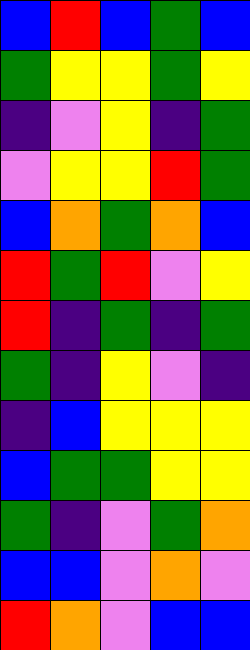[["blue", "red", "blue", "green", "blue"], ["green", "yellow", "yellow", "green", "yellow"], ["indigo", "violet", "yellow", "indigo", "green"], ["violet", "yellow", "yellow", "red", "green"], ["blue", "orange", "green", "orange", "blue"], ["red", "green", "red", "violet", "yellow"], ["red", "indigo", "green", "indigo", "green"], ["green", "indigo", "yellow", "violet", "indigo"], ["indigo", "blue", "yellow", "yellow", "yellow"], ["blue", "green", "green", "yellow", "yellow"], ["green", "indigo", "violet", "green", "orange"], ["blue", "blue", "violet", "orange", "violet"], ["red", "orange", "violet", "blue", "blue"]]